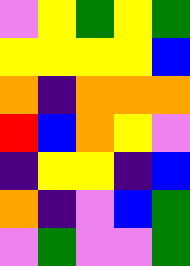[["violet", "yellow", "green", "yellow", "green"], ["yellow", "yellow", "yellow", "yellow", "blue"], ["orange", "indigo", "orange", "orange", "orange"], ["red", "blue", "orange", "yellow", "violet"], ["indigo", "yellow", "yellow", "indigo", "blue"], ["orange", "indigo", "violet", "blue", "green"], ["violet", "green", "violet", "violet", "green"]]